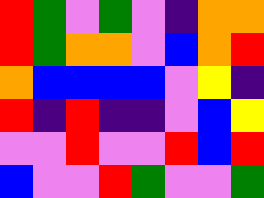[["red", "green", "violet", "green", "violet", "indigo", "orange", "orange"], ["red", "green", "orange", "orange", "violet", "blue", "orange", "red"], ["orange", "blue", "blue", "blue", "blue", "violet", "yellow", "indigo"], ["red", "indigo", "red", "indigo", "indigo", "violet", "blue", "yellow"], ["violet", "violet", "red", "violet", "violet", "red", "blue", "red"], ["blue", "violet", "violet", "red", "green", "violet", "violet", "green"]]